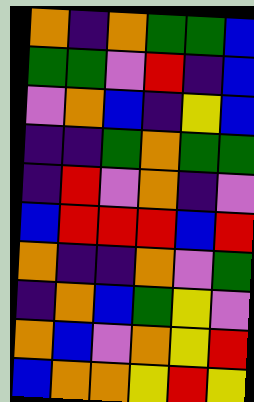[["orange", "indigo", "orange", "green", "green", "blue"], ["green", "green", "violet", "red", "indigo", "blue"], ["violet", "orange", "blue", "indigo", "yellow", "blue"], ["indigo", "indigo", "green", "orange", "green", "green"], ["indigo", "red", "violet", "orange", "indigo", "violet"], ["blue", "red", "red", "red", "blue", "red"], ["orange", "indigo", "indigo", "orange", "violet", "green"], ["indigo", "orange", "blue", "green", "yellow", "violet"], ["orange", "blue", "violet", "orange", "yellow", "red"], ["blue", "orange", "orange", "yellow", "red", "yellow"]]